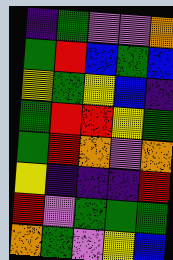[["indigo", "green", "violet", "violet", "orange"], ["green", "red", "blue", "green", "blue"], ["yellow", "green", "yellow", "blue", "indigo"], ["green", "red", "red", "yellow", "green"], ["green", "red", "orange", "violet", "orange"], ["yellow", "indigo", "indigo", "indigo", "red"], ["red", "violet", "green", "green", "green"], ["orange", "green", "violet", "yellow", "blue"]]